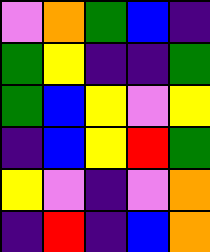[["violet", "orange", "green", "blue", "indigo"], ["green", "yellow", "indigo", "indigo", "green"], ["green", "blue", "yellow", "violet", "yellow"], ["indigo", "blue", "yellow", "red", "green"], ["yellow", "violet", "indigo", "violet", "orange"], ["indigo", "red", "indigo", "blue", "orange"]]